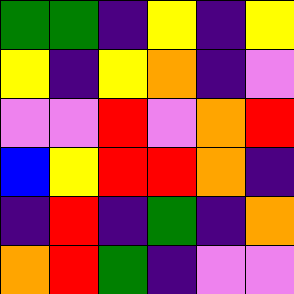[["green", "green", "indigo", "yellow", "indigo", "yellow"], ["yellow", "indigo", "yellow", "orange", "indigo", "violet"], ["violet", "violet", "red", "violet", "orange", "red"], ["blue", "yellow", "red", "red", "orange", "indigo"], ["indigo", "red", "indigo", "green", "indigo", "orange"], ["orange", "red", "green", "indigo", "violet", "violet"]]